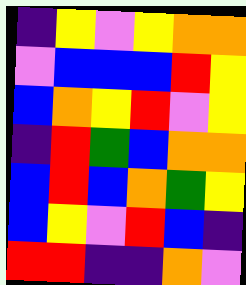[["indigo", "yellow", "violet", "yellow", "orange", "orange"], ["violet", "blue", "blue", "blue", "red", "yellow"], ["blue", "orange", "yellow", "red", "violet", "yellow"], ["indigo", "red", "green", "blue", "orange", "orange"], ["blue", "red", "blue", "orange", "green", "yellow"], ["blue", "yellow", "violet", "red", "blue", "indigo"], ["red", "red", "indigo", "indigo", "orange", "violet"]]